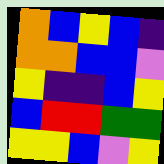[["orange", "blue", "yellow", "blue", "indigo"], ["orange", "orange", "blue", "blue", "violet"], ["yellow", "indigo", "indigo", "blue", "yellow"], ["blue", "red", "red", "green", "green"], ["yellow", "yellow", "blue", "violet", "yellow"]]